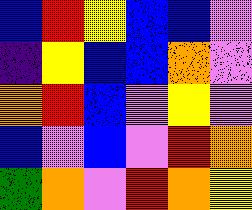[["blue", "red", "yellow", "blue", "blue", "violet"], ["indigo", "yellow", "blue", "blue", "orange", "violet"], ["orange", "red", "blue", "violet", "yellow", "violet"], ["blue", "violet", "blue", "violet", "red", "orange"], ["green", "orange", "violet", "red", "orange", "yellow"]]